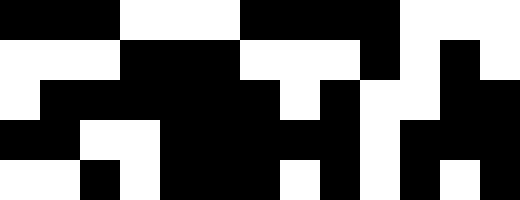[["black", "black", "black", "white", "white", "white", "black", "black", "black", "black", "white", "white", "white"], ["white", "white", "white", "black", "black", "black", "white", "white", "white", "black", "white", "black", "white"], ["white", "black", "black", "black", "black", "black", "black", "white", "black", "white", "white", "black", "black"], ["black", "black", "white", "white", "black", "black", "black", "black", "black", "white", "black", "black", "black"], ["white", "white", "black", "white", "black", "black", "black", "white", "black", "white", "black", "white", "black"]]